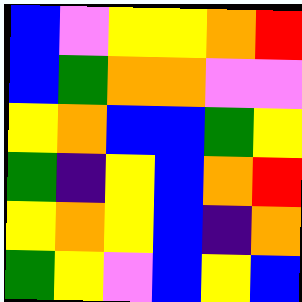[["blue", "violet", "yellow", "yellow", "orange", "red"], ["blue", "green", "orange", "orange", "violet", "violet"], ["yellow", "orange", "blue", "blue", "green", "yellow"], ["green", "indigo", "yellow", "blue", "orange", "red"], ["yellow", "orange", "yellow", "blue", "indigo", "orange"], ["green", "yellow", "violet", "blue", "yellow", "blue"]]